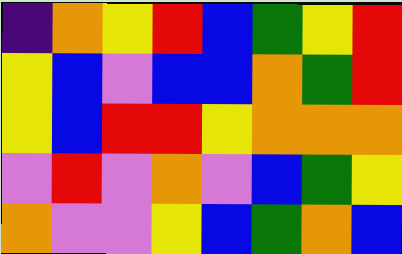[["indigo", "orange", "yellow", "red", "blue", "green", "yellow", "red"], ["yellow", "blue", "violet", "blue", "blue", "orange", "green", "red"], ["yellow", "blue", "red", "red", "yellow", "orange", "orange", "orange"], ["violet", "red", "violet", "orange", "violet", "blue", "green", "yellow"], ["orange", "violet", "violet", "yellow", "blue", "green", "orange", "blue"]]